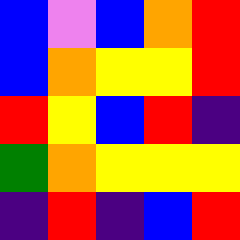[["blue", "violet", "blue", "orange", "red"], ["blue", "orange", "yellow", "yellow", "red"], ["red", "yellow", "blue", "red", "indigo"], ["green", "orange", "yellow", "yellow", "yellow"], ["indigo", "red", "indigo", "blue", "red"]]